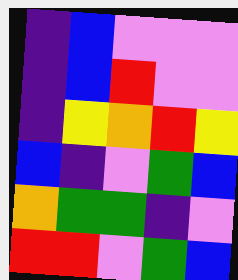[["indigo", "blue", "violet", "violet", "violet"], ["indigo", "blue", "red", "violet", "violet"], ["indigo", "yellow", "orange", "red", "yellow"], ["blue", "indigo", "violet", "green", "blue"], ["orange", "green", "green", "indigo", "violet"], ["red", "red", "violet", "green", "blue"]]